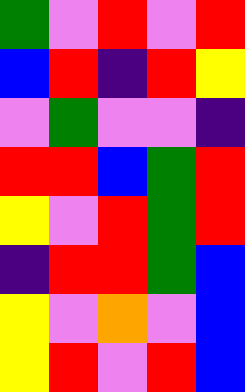[["green", "violet", "red", "violet", "red"], ["blue", "red", "indigo", "red", "yellow"], ["violet", "green", "violet", "violet", "indigo"], ["red", "red", "blue", "green", "red"], ["yellow", "violet", "red", "green", "red"], ["indigo", "red", "red", "green", "blue"], ["yellow", "violet", "orange", "violet", "blue"], ["yellow", "red", "violet", "red", "blue"]]